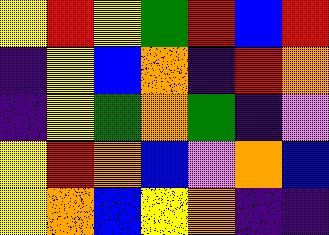[["yellow", "red", "yellow", "green", "red", "blue", "red"], ["indigo", "yellow", "blue", "orange", "indigo", "red", "orange"], ["indigo", "yellow", "green", "orange", "green", "indigo", "violet"], ["yellow", "red", "orange", "blue", "violet", "orange", "blue"], ["yellow", "orange", "blue", "yellow", "orange", "indigo", "indigo"]]